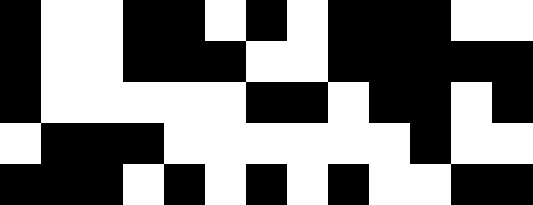[["black", "white", "white", "black", "black", "white", "black", "white", "black", "black", "black", "white", "white"], ["black", "white", "white", "black", "black", "black", "white", "white", "black", "black", "black", "black", "black"], ["black", "white", "white", "white", "white", "white", "black", "black", "white", "black", "black", "white", "black"], ["white", "black", "black", "black", "white", "white", "white", "white", "white", "white", "black", "white", "white"], ["black", "black", "black", "white", "black", "white", "black", "white", "black", "white", "white", "black", "black"]]